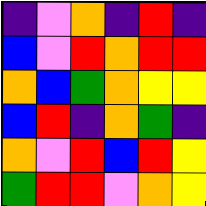[["indigo", "violet", "orange", "indigo", "red", "indigo"], ["blue", "violet", "red", "orange", "red", "red"], ["orange", "blue", "green", "orange", "yellow", "yellow"], ["blue", "red", "indigo", "orange", "green", "indigo"], ["orange", "violet", "red", "blue", "red", "yellow"], ["green", "red", "red", "violet", "orange", "yellow"]]